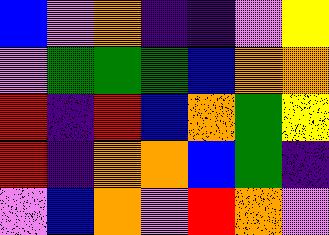[["blue", "violet", "orange", "indigo", "indigo", "violet", "yellow"], ["violet", "green", "green", "green", "blue", "orange", "orange"], ["red", "indigo", "red", "blue", "orange", "green", "yellow"], ["red", "indigo", "orange", "orange", "blue", "green", "indigo"], ["violet", "blue", "orange", "violet", "red", "orange", "violet"]]